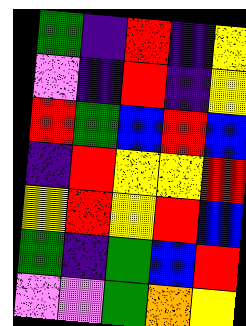[["green", "indigo", "red", "indigo", "yellow"], ["violet", "indigo", "red", "indigo", "yellow"], ["red", "green", "blue", "red", "blue"], ["indigo", "red", "yellow", "yellow", "red"], ["yellow", "red", "yellow", "red", "blue"], ["green", "indigo", "green", "blue", "red"], ["violet", "violet", "green", "orange", "yellow"]]